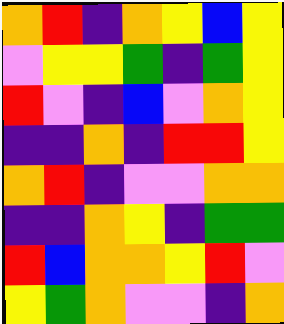[["orange", "red", "indigo", "orange", "yellow", "blue", "yellow"], ["violet", "yellow", "yellow", "green", "indigo", "green", "yellow"], ["red", "violet", "indigo", "blue", "violet", "orange", "yellow"], ["indigo", "indigo", "orange", "indigo", "red", "red", "yellow"], ["orange", "red", "indigo", "violet", "violet", "orange", "orange"], ["indigo", "indigo", "orange", "yellow", "indigo", "green", "green"], ["red", "blue", "orange", "orange", "yellow", "red", "violet"], ["yellow", "green", "orange", "violet", "violet", "indigo", "orange"]]